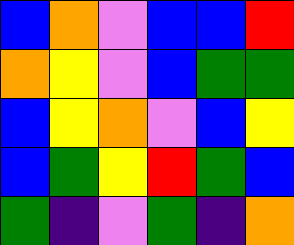[["blue", "orange", "violet", "blue", "blue", "red"], ["orange", "yellow", "violet", "blue", "green", "green"], ["blue", "yellow", "orange", "violet", "blue", "yellow"], ["blue", "green", "yellow", "red", "green", "blue"], ["green", "indigo", "violet", "green", "indigo", "orange"]]